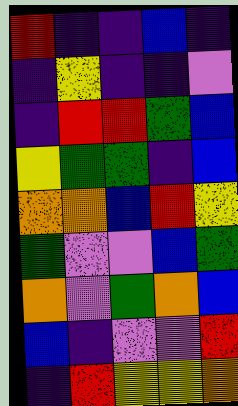[["red", "indigo", "indigo", "blue", "indigo"], ["indigo", "yellow", "indigo", "indigo", "violet"], ["indigo", "red", "red", "green", "blue"], ["yellow", "green", "green", "indigo", "blue"], ["orange", "orange", "blue", "red", "yellow"], ["green", "violet", "violet", "blue", "green"], ["orange", "violet", "green", "orange", "blue"], ["blue", "indigo", "violet", "violet", "red"], ["indigo", "red", "yellow", "yellow", "orange"]]